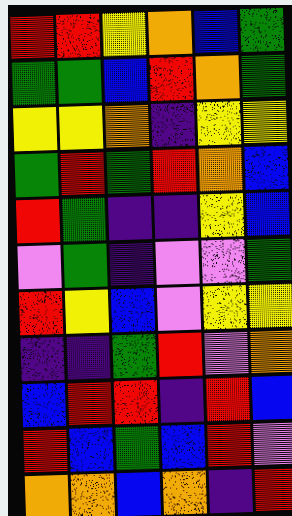[["red", "red", "yellow", "orange", "blue", "green"], ["green", "green", "blue", "red", "orange", "green"], ["yellow", "yellow", "orange", "indigo", "yellow", "yellow"], ["green", "red", "green", "red", "orange", "blue"], ["red", "green", "indigo", "indigo", "yellow", "blue"], ["violet", "green", "indigo", "violet", "violet", "green"], ["red", "yellow", "blue", "violet", "yellow", "yellow"], ["indigo", "indigo", "green", "red", "violet", "orange"], ["blue", "red", "red", "indigo", "red", "blue"], ["red", "blue", "green", "blue", "red", "violet"], ["orange", "orange", "blue", "orange", "indigo", "red"]]